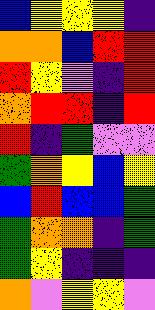[["blue", "yellow", "yellow", "yellow", "indigo"], ["orange", "orange", "blue", "red", "red"], ["red", "yellow", "violet", "indigo", "red"], ["orange", "red", "red", "indigo", "red"], ["red", "indigo", "green", "violet", "violet"], ["green", "orange", "yellow", "blue", "yellow"], ["blue", "red", "blue", "blue", "green"], ["green", "orange", "orange", "indigo", "green"], ["green", "yellow", "indigo", "indigo", "indigo"], ["orange", "violet", "yellow", "yellow", "violet"]]